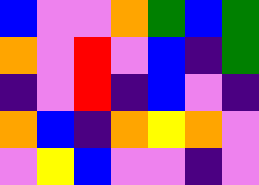[["blue", "violet", "violet", "orange", "green", "blue", "green"], ["orange", "violet", "red", "violet", "blue", "indigo", "green"], ["indigo", "violet", "red", "indigo", "blue", "violet", "indigo"], ["orange", "blue", "indigo", "orange", "yellow", "orange", "violet"], ["violet", "yellow", "blue", "violet", "violet", "indigo", "violet"]]